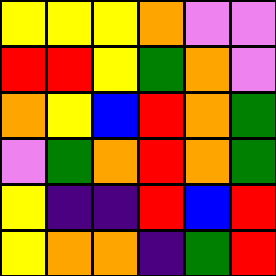[["yellow", "yellow", "yellow", "orange", "violet", "violet"], ["red", "red", "yellow", "green", "orange", "violet"], ["orange", "yellow", "blue", "red", "orange", "green"], ["violet", "green", "orange", "red", "orange", "green"], ["yellow", "indigo", "indigo", "red", "blue", "red"], ["yellow", "orange", "orange", "indigo", "green", "red"]]